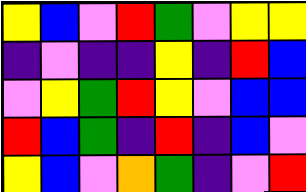[["yellow", "blue", "violet", "red", "green", "violet", "yellow", "yellow"], ["indigo", "violet", "indigo", "indigo", "yellow", "indigo", "red", "blue"], ["violet", "yellow", "green", "red", "yellow", "violet", "blue", "blue"], ["red", "blue", "green", "indigo", "red", "indigo", "blue", "violet"], ["yellow", "blue", "violet", "orange", "green", "indigo", "violet", "red"]]